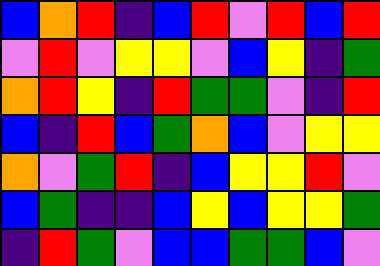[["blue", "orange", "red", "indigo", "blue", "red", "violet", "red", "blue", "red"], ["violet", "red", "violet", "yellow", "yellow", "violet", "blue", "yellow", "indigo", "green"], ["orange", "red", "yellow", "indigo", "red", "green", "green", "violet", "indigo", "red"], ["blue", "indigo", "red", "blue", "green", "orange", "blue", "violet", "yellow", "yellow"], ["orange", "violet", "green", "red", "indigo", "blue", "yellow", "yellow", "red", "violet"], ["blue", "green", "indigo", "indigo", "blue", "yellow", "blue", "yellow", "yellow", "green"], ["indigo", "red", "green", "violet", "blue", "blue", "green", "green", "blue", "violet"]]